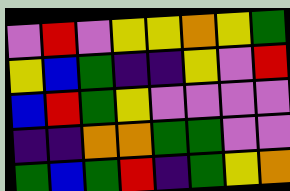[["violet", "red", "violet", "yellow", "yellow", "orange", "yellow", "green"], ["yellow", "blue", "green", "indigo", "indigo", "yellow", "violet", "red"], ["blue", "red", "green", "yellow", "violet", "violet", "violet", "violet"], ["indigo", "indigo", "orange", "orange", "green", "green", "violet", "violet"], ["green", "blue", "green", "red", "indigo", "green", "yellow", "orange"]]